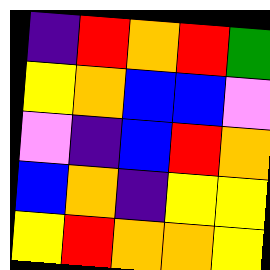[["indigo", "red", "orange", "red", "green"], ["yellow", "orange", "blue", "blue", "violet"], ["violet", "indigo", "blue", "red", "orange"], ["blue", "orange", "indigo", "yellow", "yellow"], ["yellow", "red", "orange", "orange", "yellow"]]